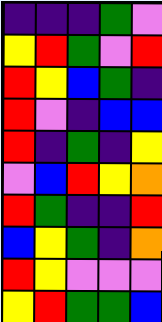[["indigo", "indigo", "indigo", "green", "violet"], ["yellow", "red", "green", "violet", "red"], ["red", "yellow", "blue", "green", "indigo"], ["red", "violet", "indigo", "blue", "blue"], ["red", "indigo", "green", "indigo", "yellow"], ["violet", "blue", "red", "yellow", "orange"], ["red", "green", "indigo", "indigo", "red"], ["blue", "yellow", "green", "indigo", "orange"], ["red", "yellow", "violet", "violet", "violet"], ["yellow", "red", "green", "green", "blue"]]